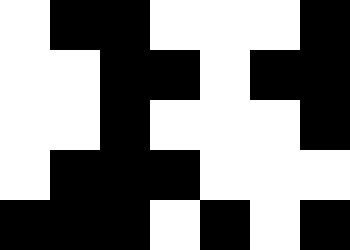[["white", "black", "black", "white", "white", "white", "black"], ["white", "white", "black", "black", "white", "black", "black"], ["white", "white", "black", "white", "white", "white", "black"], ["white", "black", "black", "black", "white", "white", "white"], ["black", "black", "black", "white", "black", "white", "black"]]